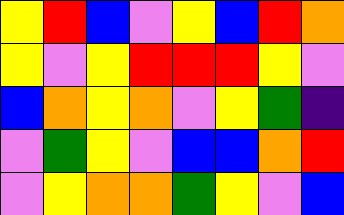[["yellow", "red", "blue", "violet", "yellow", "blue", "red", "orange"], ["yellow", "violet", "yellow", "red", "red", "red", "yellow", "violet"], ["blue", "orange", "yellow", "orange", "violet", "yellow", "green", "indigo"], ["violet", "green", "yellow", "violet", "blue", "blue", "orange", "red"], ["violet", "yellow", "orange", "orange", "green", "yellow", "violet", "blue"]]